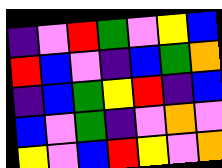[["indigo", "violet", "red", "green", "violet", "yellow", "blue"], ["red", "blue", "violet", "indigo", "blue", "green", "orange"], ["indigo", "blue", "green", "yellow", "red", "indigo", "blue"], ["blue", "violet", "green", "indigo", "violet", "orange", "violet"], ["yellow", "violet", "blue", "red", "yellow", "violet", "orange"]]